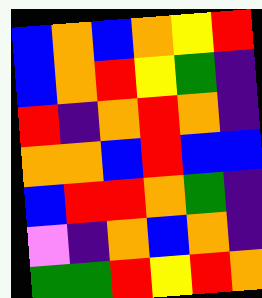[["blue", "orange", "blue", "orange", "yellow", "red"], ["blue", "orange", "red", "yellow", "green", "indigo"], ["red", "indigo", "orange", "red", "orange", "indigo"], ["orange", "orange", "blue", "red", "blue", "blue"], ["blue", "red", "red", "orange", "green", "indigo"], ["violet", "indigo", "orange", "blue", "orange", "indigo"], ["green", "green", "red", "yellow", "red", "orange"]]